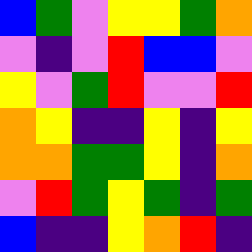[["blue", "green", "violet", "yellow", "yellow", "green", "orange"], ["violet", "indigo", "violet", "red", "blue", "blue", "violet"], ["yellow", "violet", "green", "red", "violet", "violet", "red"], ["orange", "yellow", "indigo", "indigo", "yellow", "indigo", "yellow"], ["orange", "orange", "green", "green", "yellow", "indigo", "orange"], ["violet", "red", "green", "yellow", "green", "indigo", "green"], ["blue", "indigo", "indigo", "yellow", "orange", "red", "indigo"]]